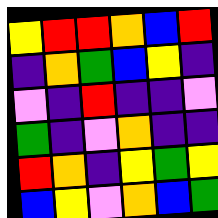[["yellow", "red", "red", "orange", "blue", "red"], ["indigo", "orange", "green", "blue", "yellow", "indigo"], ["violet", "indigo", "red", "indigo", "indigo", "violet"], ["green", "indigo", "violet", "orange", "indigo", "indigo"], ["red", "orange", "indigo", "yellow", "green", "yellow"], ["blue", "yellow", "violet", "orange", "blue", "green"]]